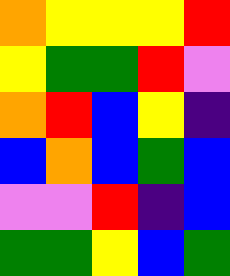[["orange", "yellow", "yellow", "yellow", "red"], ["yellow", "green", "green", "red", "violet"], ["orange", "red", "blue", "yellow", "indigo"], ["blue", "orange", "blue", "green", "blue"], ["violet", "violet", "red", "indigo", "blue"], ["green", "green", "yellow", "blue", "green"]]